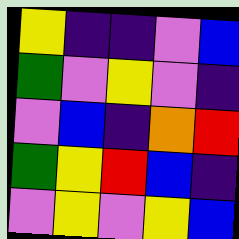[["yellow", "indigo", "indigo", "violet", "blue"], ["green", "violet", "yellow", "violet", "indigo"], ["violet", "blue", "indigo", "orange", "red"], ["green", "yellow", "red", "blue", "indigo"], ["violet", "yellow", "violet", "yellow", "blue"]]